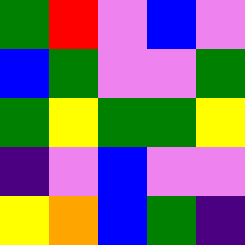[["green", "red", "violet", "blue", "violet"], ["blue", "green", "violet", "violet", "green"], ["green", "yellow", "green", "green", "yellow"], ["indigo", "violet", "blue", "violet", "violet"], ["yellow", "orange", "blue", "green", "indigo"]]